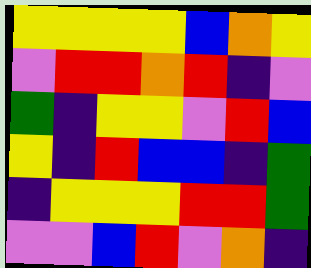[["yellow", "yellow", "yellow", "yellow", "blue", "orange", "yellow"], ["violet", "red", "red", "orange", "red", "indigo", "violet"], ["green", "indigo", "yellow", "yellow", "violet", "red", "blue"], ["yellow", "indigo", "red", "blue", "blue", "indigo", "green"], ["indigo", "yellow", "yellow", "yellow", "red", "red", "green"], ["violet", "violet", "blue", "red", "violet", "orange", "indigo"]]